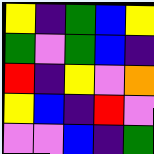[["yellow", "indigo", "green", "blue", "yellow"], ["green", "violet", "green", "blue", "indigo"], ["red", "indigo", "yellow", "violet", "orange"], ["yellow", "blue", "indigo", "red", "violet"], ["violet", "violet", "blue", "indigo", "green"]]